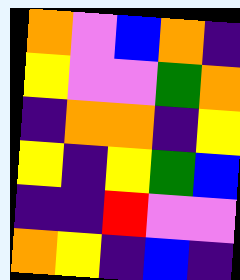[["orange", "violet", "blue", "orange", "indigo"], ["yellow", "violet", "violet", "green", "orange"], ["indigo", "orange", "orange", "indigo", "yellow"], ["yellow", "indigo", "yellow", "green", "blue"], ["indigo", "indigo", "red", "violet", "violet"], ["orange", "yellow", "indigo", "blue", "indigo"]]